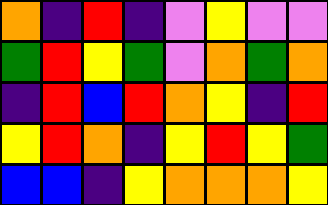[["orange", "indigo", "red", "indigo", "violet", "yellow", "violet", "violet"], ["green", "red", "yellow", "green", "violet", "orange", "green", "orange"], ["indigo", "red", "blue", "red", "orange", "yellow", "indigo", "red"], ["yellow", "red", "orange", "indigo", "yellow", "red", "yellow", "green"], ["blue", "blue", "indigo", "yellow", "orange", "orange", "orange", "yellow"]]